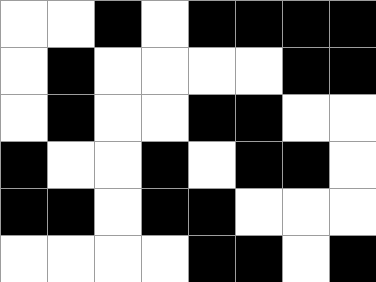[["white", "white", "black", "white", "black", "black", "black", "black"], ["white", "black", "white", "white", "white", "white", "black", "black"], ["white", "black", "white", "white", "black", "black", "white", "white"], ["black", "white", "white", "black", "white", "black", "black", "white"], ["black", "black", "white", "black", "black", "white", "white", "white"], ["white", "white", "white", "white", "black", "black", "white", "black"]]